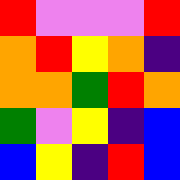[["red", "violet", "violet", "violet", "red"], ["orange", "red", "yellow", "orange", "indigo"], ["orange", "orange", "green", "red", "orange"], ["green", "violet", "yellow", "indigo", "blue"], ["blue", "yellow", "indigo", "red", "blue"]]